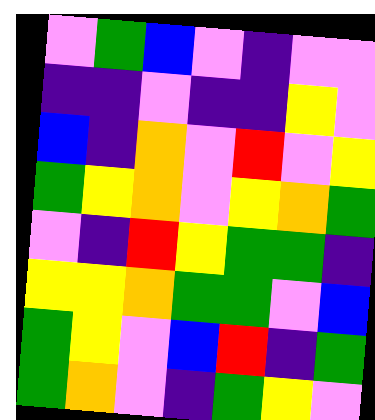[["violet", "green", "blue", "violet", "indigo", "violet", "violet"], ["indigo", "indigo", "violet", "indigo", "indigo", "yellow", "violet"], ["blue", "indigo", "orange", "violet", "red", "violet", "yellow"], ["green", "yellow", "orange", "violet", "yellow", "orange", "green"], ["violet", "indigo", "red", "yellow", "green", "green", "indigo"], ["yellow", "yellow", "orange", "green", "green", "violet", "blue"], ["green", "yellow", "violet", "blue", "red", "indigo", "green"], ["green", "orange", "violet", "indigo", "green", "yellow", "violet"]]